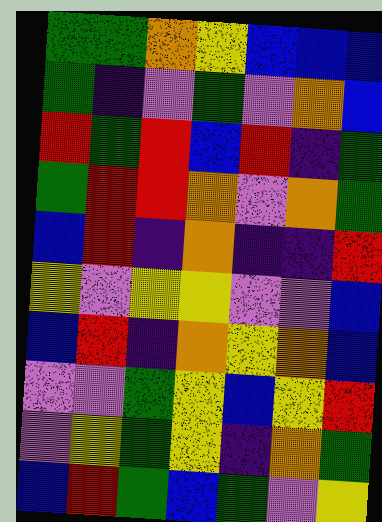[["green", "green", "orange", "yellow", "blue", "blue", "blue"], ["green", "indigo", "violet", "green", "violet", "orange", "blue"], ["red", "green", "red", "blue", "red", "indigo", "green"], ["green", "red", "red", "orange", "violet", "orange", "green"], ["blue", "red", "indigo", "orange", "indigo", "indigo", "red"], ["yellow", "violet", "yellow", "yellow", "violet", "violet", "blue"], ["blue", "red", "indigo", "orange", "yellow", "orange", "blue"], ["violet", "violet", "green", "yellow", "blue", "yellow", "red"], ["violet", "yellow", "green", "yellow", "indigo", "orange", "green"], ["blue", "red", "green", "blue", "green", "violet", "yellow"]]